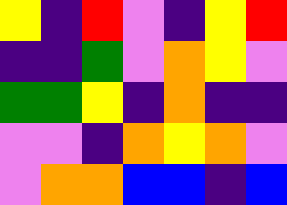[["yellow", "indigo", "red", "violet", "indigo", "yellow", "red"], ["indigo", "indigo", "green", "violet", "orange", "yellow", "violet"], ["green", "green", "yellow", "indigo", "orange", "indigo", "indigo"], ["violet", "violet", "indigo", "orange", "yellow", "orange", "violet"], ["violet", "orange", "orange", "blue", "blue", "indigo", "blue"]]